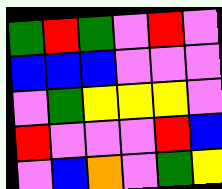[["green", "red", "green", "violet", "red", "violet"], ["blue", "blue", "blue", "violet", "violet", "violet"], ["violet", "green", "yellow", "yellow", "yellow", "violet"], ["red", "violet", "violet", "violet", "red", "blue"], ["violet", "blue", "orange", "violet", "green", "yellow"]]